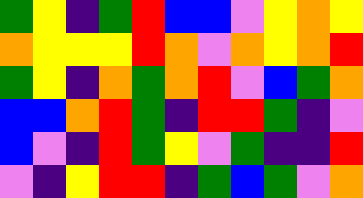[["green", "yellow", "indigo", "green", "red", "blue", "blue", "violet", "yellow", "orange", "yellow"], ["orange", "yellow", "yellow", "yellow", "red", "orange", "violet", "orange", "yellow", "orange", "red"], ["green", "yellow", "indigo", "orange", "green", "orange", "red", "violet", "blue", "green", "orange"], ["blue", "blue", "orange", "red", "green", "indigo", "red", "red", "green", "indigo", "violet"], ["blue", "violet", "indigo", "red", "green", "yellow", "violet", "green", "indigo", "indigo", "red"], ["violet", "indigo", "yellow", "red", "red", "indigo", "green", "blue", "green", "violet", "orange"]]